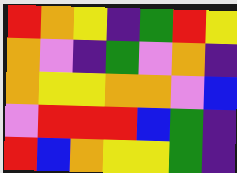[["red", "orange", "yellow", "indigo", "green", "red", "yellow"], ["orange", "violet", "indigo", "green", "violet", "orange", "indigo"], ["orange", "yellow", "yellow", "orange", "orange", "violet", "blue"], ["violet", "red", "red", "red", "blue", "green", "indigo"], ["red", "blue", "orange", "yellow", "yellow", "green", "indigo"]]